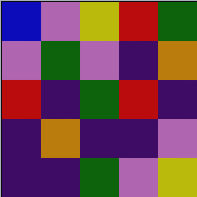[["blue", "violet", "yellow", "red", "green"], ["violet", "green", "violet", "indigo", "orange"], ["red", "indigo", "green", "red", "indigo"], ["indigo", "orange", "indigo", "indigo", "violet"], ["indigo", "indigo", "green", "violet", "yellow"]]